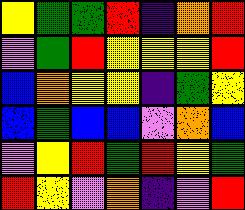[["yellow", "green", "green", "red", "indigo", "orange", "red"], ["violet", "green", "red", "yellow", "yellow", "yellow", "red"], ["blue", "orange", "yellow", "yellow", "indigo", "green", "yellow"], ["blue", "green", "blue", "blue", "violet", "orange", "blue"], ["violet", "yellow", "red", "green", "red", "yellow", "green"], ["red", "yellow", "violet", "orange", "indigo", "violet", "red"]]